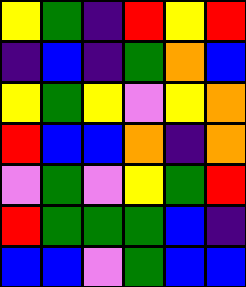[["yellow", "green", "indigo", "red", "yellow", "red"], ["indigo", "blue", "indigo", "green", "orange", "blue"], ["yellow", "green", "yellow", "violet", "yellow", "orange"], ["red", "blue", "blue", "orange", "indigo", "orange"], ["violet", "green", "violet", "yellow", "green", "red"], ["red", "green", "green", "green", "blue", "indigo"], ["blue", "blue", "violet", "green", "blue", "blue"]]